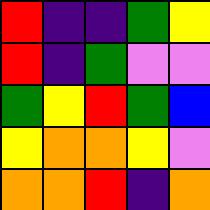[["red", "indigo", "indigo", "green", "yellow"], ["red", "indigo", "green", "violet", "violet"], ["green", "yellow", "red", "green", "blue"], ["yellow", "orange", "orange", "yellow", "violet"], ["orange", "orange", "red", "indigo", "orange"]]